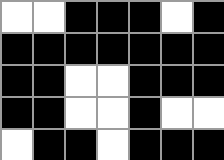[["white", "white", "black", "black", "black", "white", "black"], ["black", "black", "black", "black", "black", "black", "black"], ["black", "black", "white", "white", "black", "black", "black"], ["black", "black", "white", "white", "black", "white", "white"], ["white", "black", "black", "white", "black", "black", "black"]]